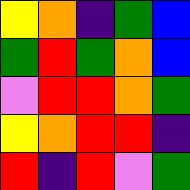[["yellow", "orange", "indigo", "green", "blue"], ["green", "red", "green", "orange", "blue"], ["violet", "red", "red", "orange", "green"], ["yellow", "orange", "red", "red", "indigo"], ["red", "indigo", "red", "violet", "green"]]